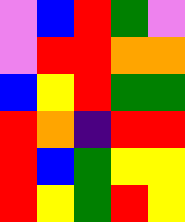[["violet", "blue", "red", "green", "violet"], ["violet", "red", "red", "orange", "orange"], ["blue", "yellow", "red", "green", "green"], ["red", "orange", "indigo", "red", "red"], ["red", "blue", "green", "yellow", "yellow"], ["red", "yellow", "green", "red", "yellow"]]